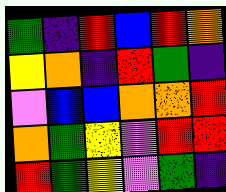[["green", "indigo", "red", "blue", "red", "orange"], ["yellow", "orange", "indigo", "red", "green", "indigo"], ["violet", "blue", "blue", "orange", "orange", "red"], ["orange", "green", "yellow", "violet", "red", "red"], ["red", "green", "yellow", "violet", "green", "indigo"]]